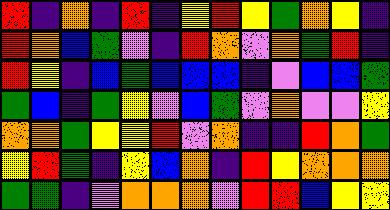[["red", "indigo", "orange", "indigo", "red", "indigo", "yellow", "red", "yellow", "green", "orange", "yellow", "indigo"], ["red", "orange", "blue", "green", "violet", "indigo", "red", "orange", "violet", "orange", "green", "red", "indigo"], ["red", "yellow", "indigo", "blue", "green", "blue", "blue", "blue", "indigo", "violet", "blue", "blue", "green"], ["green", "blue", "indigo", "green", "yellow", "violet", "blue", "green", "violet", "orange", "violet", "violet", "yellow"], ["orange", "orange", "green", "yellow", "yellow", "red", "violet", "orange", "indigo", "indigo", "red", "orange", "green"], ["yellow", "red", "green", "indigo", "yellow", "blue", "orange", "indigo", "red", "yellow", "orange", "orange", "orange"], ["green", "green", "indigo", "violet", "orange", "orange", "orange", "violet", "red", "red", "blue", "yellow", "yellow"]]